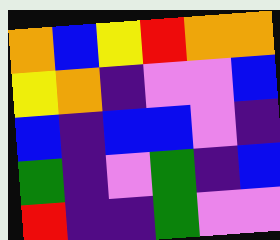[["orange", "blue", "yellow", "red", "orange", "orange"], ["yellow", "orange", "indigo", "violet", "violet", "blue"], ["blue", "indigo", "blue", "blue", "violet", "indigo"], ["green", "indigo", "violet", "green", "indigo", "blue"], ["red", "indigo", "indigo", "green", "violet", "violet"]]